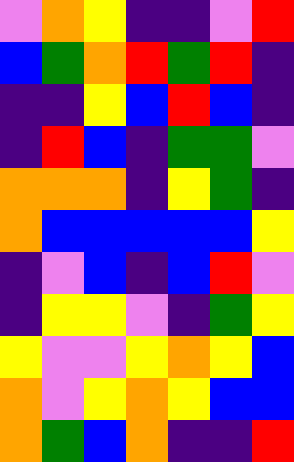[["violet", "orange", "yellow", "indigo", "indigo", "violet", "red"], ["blue", "green", "orange", "red", "green", "red", "indigo"], ["indigo", "indigo", "yellow", "blue", "red", "blue", "indigo"], ["indigo", "red", "blue", "indigo", "green", "green", "violet"], ["orange", "orange", "orange", "indigo", "yellow", "green", "indigo"], ["orange", "blue", "blue", "blue", "blue", "blue", "yellow"], ["indigo", "violet", "blue", "indigo", "blue", "red", "violet"], ["indigo", "yellow", "yellow", "violet", "indigo", "green", "yellow"], ["yellow", "violet", "violet", "yellow", "orange", "yellow", "blue"], ["orange", "violet", "yellow", "orange", "yellow", "blue", "blue"], ["orange", "green", "blue", "orange", "indigo", "indigo", "red"]]